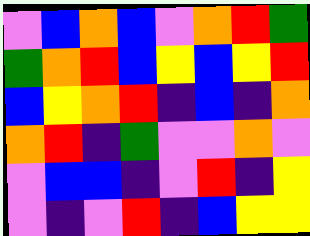[["violet", "blue", "orange", "blue", "violet", "orange", "red", "green"], ["green", "orange", "red", "blue", "yellow", "blue", "yellow", "red"], ["blue", "yellow", "orange", "red", "indigo", "blue", "indigo", "orange"], ["orange", "red", "indigo", "green", "violet", "violet", "orange", "violet"], ["violet", "blue", "blue", "indigo", "violet", "red", "indigo", "yellow"], ["violet", "indigo", "violet", "red", "indigo", "blue", "yellow", "yellow"]]